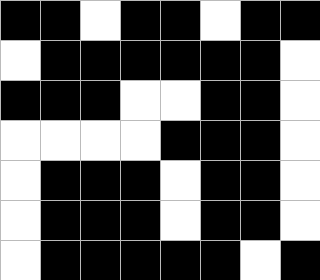[["black", "black", "white", "black", "black", "white", "black", "black"], ["white", "black", "black", "black", "black", "black", "black", "white"], ["black", "black", "black", "white", "white", "black", "black", "white"], ["white", "white", "white", "white", "black", "black", "black", "white"], ["white", "black", "black", "black", "white", "black", "black", "white"], ["white", "black", "black", "black", "white", "black", "black", "white"], ["white", "black", "black", "black", "black", "black", "white", "black"]]